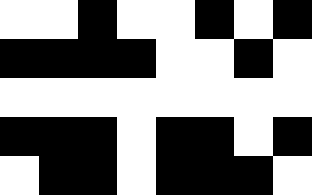[["white", "white", "black", "white", "white", "black", "white", "black"], ["black", "black", "black", "black", "white", "white", "black", "white"], ["white", "white", "white", "white", "white", "white", "white", "white"], ["black", "black", "black", "white", "black", "black", "white", "black"], ["white", "black", "black", "white", "black", "black", "black", "white"]]